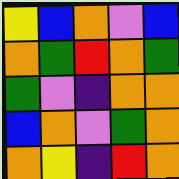[["yellow", "blue", "orange", "violet", "blue"], ["orange", "green", "red", "orange", "green"], ["green", "violet", "indigo", "orange", "orange"], ["blue", "orange", "violet", "green", "orange"], ["orange", "yellow", "indigo", "red", "orange"]]